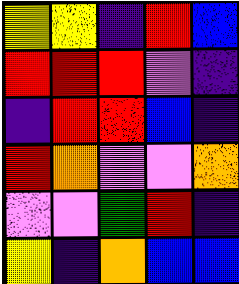[["yellow", "yellow", "indigo", "red", "blue"], ["red", "red", "red", "violet", "indigo"], ["indigo", "red", "red", "blue", "indigo"], ["red", "orange", "violet", "violet", "orange"], ["violet", "violet", "green", "red", "indigo"], ["yellow", "indigo", "orange", "blue", "blue"]]